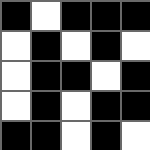[["black", "white", "black", "black", "black"], ["white", "black", "white", "black", "white"], ["white", "black", "black", "white", "black"], ["white", "black", "white", "black", "black"], ["black", "black", "white", "black", "white"]]